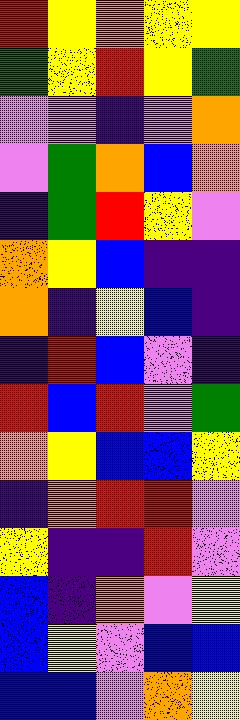[["red", "yellow", "orange", "yellow", "yellow"], ["green", "yellow", "red", "yellow", "green"], ["violet", "violet", "indigo", "violet", "orange"], ["violet", "green", "orange", "blue", "orange"], ["indigo", "green", "red", "yellow", "violet"], ["orange", "yellow", "blue", "indigo", "indigo"], ["orange", "indigo", "yellow", "blue", "indigo"], ["indigo", "red", "blue", "violet", "indigo"], ["red", "blue", "red", "violet", "green"], ["orange", "yellow", "blue", "blue", "yellow"], ["indigo", "orange", "red", "red", "violet"], ["yellow", "indigo", "indigo", "red", "violet"], ["blue", "indigo", "orange", "violet", "yellow"], ["blue", "yellow", "violet", "blue", "blue"], ["blue", "blue", "violet", "orange", "yellow"]]